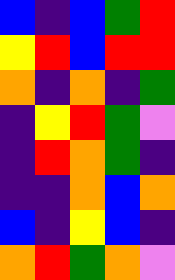[["blue", "indigo", "blue", "green", "red"], ["yellow", "red", "blue", "red", "red"], ["orange", "indigo", "orange", "indigo", "green"], ["indigo", "yellow", "red", "green", "violet"], ["indigo", "red", "orange", "green", "indigo"], ["indigo", "indigo", "orange", "blue", "orange"], ["blue", "indigo", "yellow", "blue", "indigo"], ["orange", "red", "green", "orange", "violet"]]